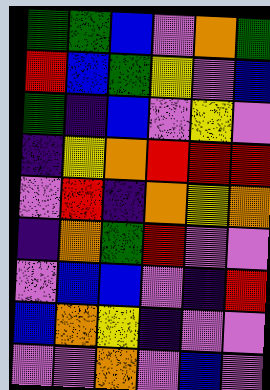[["green", "green", "blue", "violet", "orange", "green"], ["red", "blue", "green", "yellow", "violet", "blue"], ["green", "indigo", "blue", "violet", "yellow", "violet"], ["indigo", "yellow", "orange", "red", "red", "red"], ["violet", "red", "indigo", "orange", "yellow", "orange"], ["indigo", "orange", "green", "red", "violet", "violet"], ["violet", "blue", "blue", "violet", "indigo", "red"], ["blue", "orange", "yellow", "indigo", "violet", "violet"], ["violet", "violet", "orange", "violet", "blue", "violet"]]